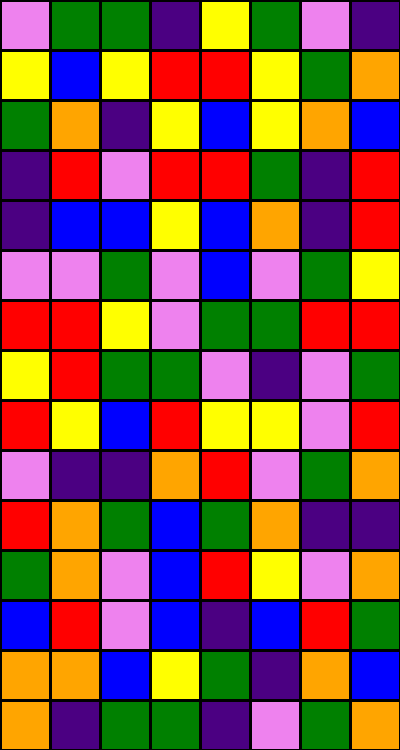[["violet", "green", "green", "indigo", "yellow", "green", "violet", "indigo"], ["yellow", "blue", "yellow", "red", "red", "yellow", "green", "orange"], ["green", "orange", "indigo", "yellow", "blue", "yellow", "orange", "blue"], ["indigo", "red", "violet", "red", "red", "green", "indigo", "red"], ["indigo", "blue", "blue", "yellow", "blue", "orange", "indigo", "red"], ["violet", "violet", "green", "violet", "blue", "violet", "green", "yellow"], ["red", "red", "yellow", "violet", "green", "green", "red", "red"], ["yellow", "red", "green", "green", "violet", "indigo", "violet", "green"], ["red", "yellow", "blue", "red", "yellow", "yellow", "violet", "red"], ["violet", "indigo", "indigo", "orange", "red", "violet", "green", "orange"], ["red", "orange", "green", "blue", "green", "orange", "indigo", "indigo"], ["green", "orange", "violet", "blue", "red", "yellow", "violet", "orange"], ["blue", "red", "violet", "blue", "indigo", "blue", "red", "green"], ["orange", "orange", "blue", "yellow", "green", "indigo", "orange", "blue"], ["orange", "indigo", "green", "green", "indigo", "violet", "green", "orange"]]